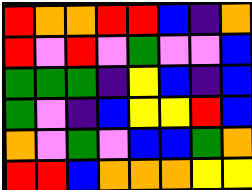[["red", "orange", "orange", "red", "red", "blue", "indigo", "orange"], ["red", "violet", "red", "violet", "green", "violet", "violet", "blue"], ["green", "green", "green", "indigo", "yellow", "blue", "indigo", "blue"], ["green", "violet", "indigo", "blue", "yellow", "yellow", "red", "blue"], ["orange", "violet", "green", "violet", "blue", "blue", "green", "orange"], ["red", "red", "blue", "orange", "orange", "orange", "yellow", "yellow"]]